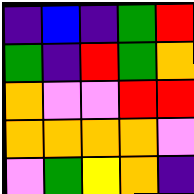[["indigo", "blue", "indigo", "green", "red"], ["green", "indigo", "red", "green", "orange"], ["orange", "violet", "violet", "red", "red"], ["orange", "orange", "orange", "orange", "violet"], ["violet", "green", "yellow", "orange", "indigo"]]